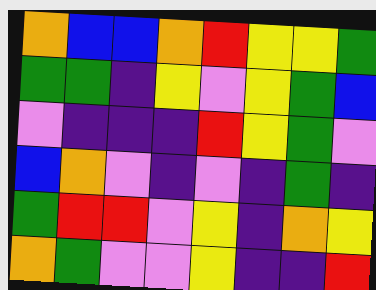[["orange", "blue", "blue", "orange", "red", "yellow", "yellow", "green"], ["green", "green", "indigo", "yellow", "violet", "yellow", "green", "blue"], ["violet", "indigo", "indigo", "indigo", "red", "yellow", "green", "violet"], ["blue", "orange", "violet", "indigo", "violet", "indigo", "green", "indigo"], ["green", "red", "red", "violet", "yellow", "indigo", "orange", "yellow"], ["orange", "green", "violet", "violet", "yellow", "indigo", "indigo", "red"]]